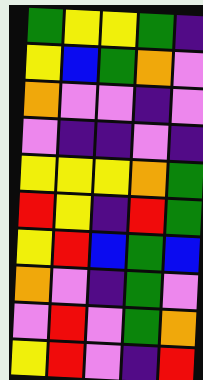[["green", "yellow", "yellow", "green", "indigo"], ["yellow", "blue", "green", "orange", "violet"], ["orange", "violet", "violet", "indigo", "violet"], ["violet", "indigo", "indigo", "violet", "indigo"], ["yellow", "yellow", "yellow", "orange", "green"], ["red", "yellow", "indigo", "red", "green"], ["yellow", "red", "blue", "green", "blue"], ["orange", "violet", "indigo", "green", "violet"], ["violet", "red", "violet", "green", "orange"], ["yellow", "red", "violet", "indigo", "red"]]